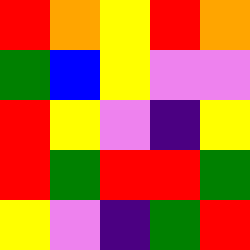[["red", "orange", "yellow", "red", "orange"], ["green", "blue", "yellow", "violet", "violet"], ["red", "yellow", "violet", "indigo", "yellow"], ["red", "green", "red", "red", "green"], ["yellow", "violet", "indigo", "green", "red"]]